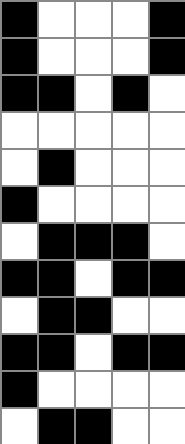[["black", "white", "white", "white", "black"], ["black", "white", "white", "white", "black"], ["black", "black", "white", "black", "white"], ["white", "white", "white", "white", "white"], ["white", "black", "white", "white", "white"], ["black", "white", "white", "white", "white"], ["white", "black", "black", "black", "white"], ["black", "black", "white", "black", "black"], ["white", "black", "black", "white", "white"], ["black", "black", "white", "black", "black"], ["black", "white", "white", "white", "white"], ["white", "black", "black", "white", "white"]]